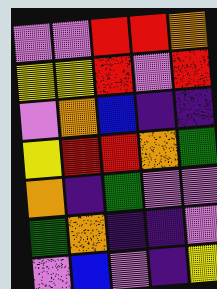[["violet", "violet", "red", "red", "orange"], ["yellow", "yellow", "red", "violet", "red"], ["violet", "orange", "blue", "indigo", "indigo"], ["yellow", "red", "red", "orange", "green"], ["orange", "indigo", "green", "violet", "violet"], ["green", "orange", "indigo", "indigo", "violet"], ["violet", "blue", "violet", "indigo", "yellow"]]